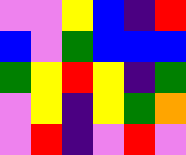[["violet", "violet", "yellow", "blue", "indigo", "red"], ["blue", "violet", "green", "blue", "blue", "blue"], ["green", "yellow", "red", "yellow", "indigo", "green"], ["violet", "yellow", "indigo", "yellow", "green", "orange"], ["violet", "red", "indigo", "violet", "red", "violet"]]